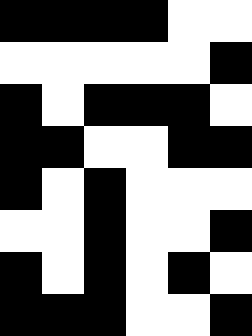[["black", "black", "black", "black", "white", "white"], ["white", "white", "white", "white", "white", "black"], ["black", "white", "black", "black", "black", "white"], ["black", "black", "white", "white", "black", "black"], ["black", "white", "black", "white", "white", "white"], ["white", "white", "black", "white", "white", "black"], ["black", "white", "black", "white", "black", "white"], ["black", "black", "black", "white", "white", "black"]]